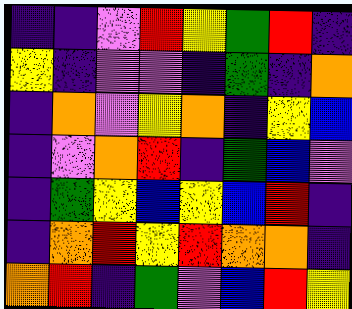[["indigo", "indigo", "violet", "red", "yellow", "green", "red", "indigo"], ["yellow", "indigo", "violet", "violet", "indigo", "green", "indigo", "orange"], ["indigo", "orange", "violet", "yellow", "orange", "indigo", "yellow", "blue"], ["indigo", "violet", "orange", "red", "indigo", "green", "blue", "violet"], ["indigo", "green", "yellow", "blue", "yellow", "blue", "red", "indigo"], ["indigo", "orange", "red", "yellow", "red", "orange", "orange", "indigo"], ["orange", "red", "indigo", "green", "violet", "blue", "red", "yellow"]]